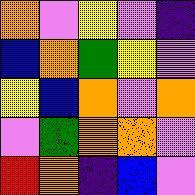[["orange", "violet", "yellow", "violet", "indigo"], ["blue", "orange", "green", "yellow", "violet"], ["yellow", "blue", "orange", "violet", "orange"], ["violet", "green", "orange", "orange", "violet"], ["red", "orange", "indigo", "blue", "violet"]]